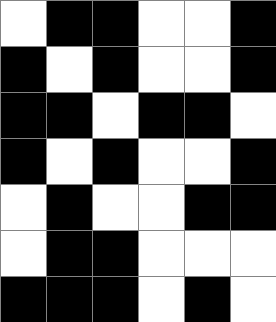[["white", "black", "black", "white", "white", "black"], ["black", "white", "black", "white", "white", "black"], ["black", "black", "white", "black", "black", "white"], ["black", "white", "black", "white", "white", "black"], ["white", "black", "white", "white", "black", "black"], ["white", "black", "black", "white", "white", "white"], ["black", "black", "black", "white", "black", "white"]]